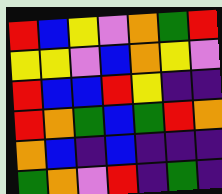[["red", "blue", "yellow", "violet", "orange", "green", "red"], ["yellow", "yellow", "violet", "blue", "orange", "yellow", "violet"], ["red", "blue", "blue", "red", "yellow", "indigo", "indigo"], ["red", "orange", "green", "blue", "green", "red", "orange"], ["orange", "blue", "indigo", "blue", "indigo", "indigo", "indigo"], ["green", "orange", "violet", "red", "indigo", "green", "indigo"]]